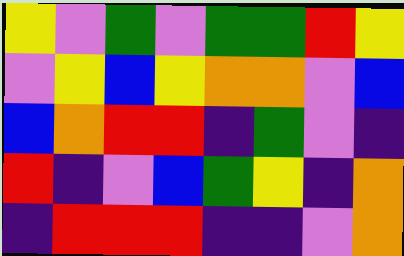[["yellow", "violet", "green", "violet", "green", "green", "red", "yellow"], ["violet", "yellow", "blue", "yellow", "orange", "orange", "violet", "blue"], ["blue", "orange", "red", "red", "indigo", "green", "violet", "indigo"], ["red", "indigo", "violet", "blue", "green", "yellow", "indigo", "orange"], ["indigo", "red", "red", "red", "indigo", "indigo", "violet", "orange"]]